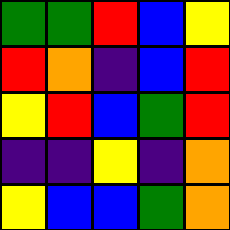[["green", "green", "red", "blue", "yellow"], ["red", "orange", "indigo", "blue", "red"], ["yellow", "red", "blue", "green", "red"], ["indigo", "indigo", "yellow", "indigo", "orange"], ["yellow", "blue", "blue", "green", "orange"]]